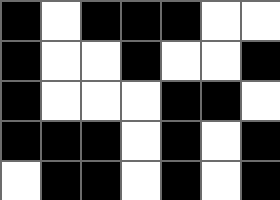[["black", "white", "black", "black", "black", "white", "white"], ["black", "white", "white", "black", "white", "white", "black"], ["black", "white", "white", "white", "black", "black", "white"], ["black", "black", "black", "white", "black", "white", "black"], ["white", "black", "black", "white", "black", "white", "black"]]